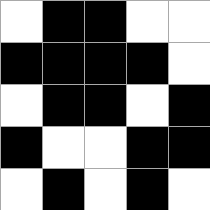[["white", "black", "black", "white", "white"], ["black", "black", "black", "black", "white"], ["white", "black", "black", "white", "black"], ["black", "white", "white", "black", "black"], ["white", "black", "white", "black", "white"]]